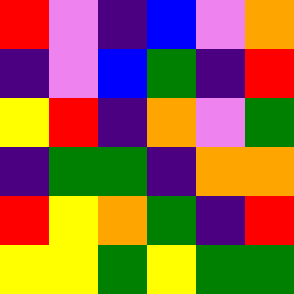[["red", "violet", "indigo", "blue", "violet", "orange"], ["indigo", "violet", "blue", "green", "indigo", "red"], ["yellow", "red", "indigo", "orange", "violet", "green"], ["indigo", "green", "green", "indigo", "orange", "orange"], ["red", "yellow", "orange", "green", "indigo", "red"], ["yellow", "yellow", "green", "yellow", "green", "green"]]